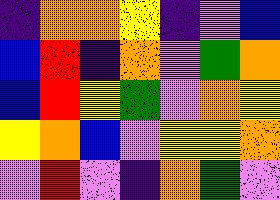[["indigo", "orange", "orange", "yellow", "indigo", "violet", "blue"], ["blue", "red", "indigo", "orange", "violet", "green", "orange"], ["blue", "red", "yellow", "green", "violet", "orange", "yellow"], ["yellow", "orange", "blue", "violet", "yellow", "yellow", "orange"], ["violet", "red", "violet", "indigo", "orange", "green", "violet"]]